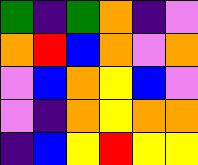[["green", "indigo", "green", "orange", "indigo", "violet"], ["orange", "red", "blue", "orange", "violet", "orange"], ["violet", "blue", "orange", "yellow", "blue", "violet"], ["violet", "indigo", "orange", "yellow", "orange", "orange"], ["indigo", "blue", "yellow", "red", "yellow", "yellow"]]